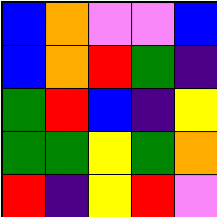[["blue", "orange", "violet", "violet", "blue"], ["blue", "orange", "red", "green", "indigo"], ["green", "red", "blue", "indigo", "yellow"], ["green", "green", "yellow", "green", "orange"], ["red", "indigo", "yellow", "red", "violet"]]